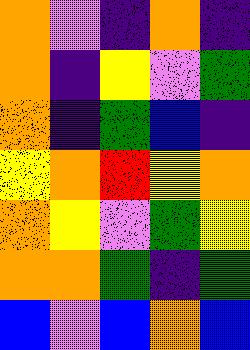[["orange", "violet", "indigo", "orange", "indigo"], ["orange", "indigo", "yellow", "violet", "green"], ["orange", "indigo", "green", "blue", "indigo"], ["yellow", "orange", "red", "yellow", "orange"], ["orange", "yellow", "violet", "green", "yellow"], ["orange", "orange", "green", "indigo", "green"], ["blue", "violet", "blue", "orange", "blue"]]